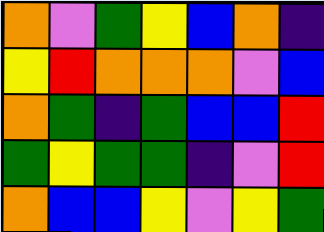[["orange", "violet", "green", "yellow", "blue", "orange", "indigo"], ["yellow", "red", "orange", "orange", "orange", "violet", "blue"], ["orange", "green", "indigo", "green", "blue", "blue", "red"], ["green", "yellow", "green", "green", "indigo", "violet", "red"], ["orange", "blue", "blue", "yellow", "violet", "yellow", "green"]]